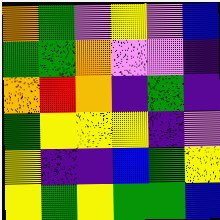[["orange", "green", "violet", "yellow", "violet", "blue"], ["green", "green", "orange", "violet", "violet", "indigo"], ["orange", "red", "orange", "indigo", "green", "indigo"], ["green", "yellow", "yellow", "yellow", "indigo", "violet"], ["yellow", "indigo", "indigo", "blue", "green", "yellow"], ["yellow", "green", "yellow", "green", "green", "blue"]]